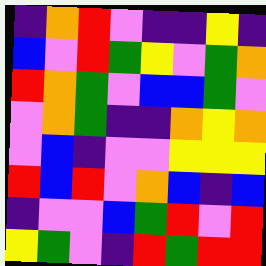[["indigo", "orange", "red", "violet", "indigo", "indigo", "yellow", "indigo"], ["blue", "violet", "red", "green", "yellow", "violet", "green", "orange"], ["red", "orange", "green", "violet", "blue", "blue", "green", "violet"], ["violet", "orange", "green", "indigo", "indigo", "orange", "yellow", "orange"], ["violet", "blue", "indigo", "violet", "violet", "yellow", "yellow", "yellow"], ["red", "blue", "red", "violet", "orange", "blue", "indigo", "blue"], ["indigo", "violet", "violet", "blue", "green", "red", "violet", "red"], ["yellow", "green", "violet", "indigo", "red", "green", "red", "red"]]